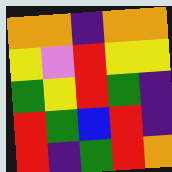[["orange", "orange", "indigo", "orange", "orange"], ["yellow", "violet", "red", "yellow", "yellow"], ["green", "yellow", "red", "green", "indigo"], ["red", "green", "blue", "red", "indigo"], ["red", "indigo", "green", "red", "orange"]]